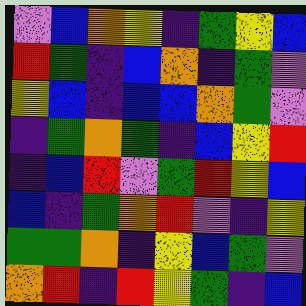[["violet", "blue", "orange", "yellow", "indigo", "green", "yellow", "blue"], ["red", "green", "indigo", "blue", "orange", "indigo", "green", "violet"], ["yellow", "blue", "indigo", "blue", "blue", "orange", "green", "violet"], ["indigo", "green", "orange", "green", "indigo", "blue", "yellow", "red"], ["indigo", "blue", "red", "violet", "green", "red", "yellow", "blue"], ["blue", "indigo", "green", "orange", "red", "violet", "indigo", "yellow"], ["green", "green", "orange", "indigo", "yellow", "blue", "green", "violet"], ["orange", "red", "indigo", "red", "yellow", "green", "indigo", "blue"]]